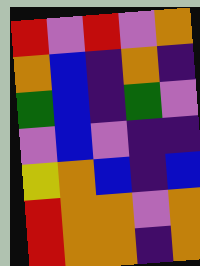[["red", "violet", "red", "violet", "orange"], ["orange", "blue", "indigo", "orange", "indigo"], ["green", "blue", "indigo", "green", "violet"], ["violet", "blue", "violet", "indigo", "indigo"], ["yellow", "orange", "blue", "indigo", "blue"], ["red", "orange", "orange", "violet", "orange"], ["red", "orange", "orange", "indigo", "orange"]]